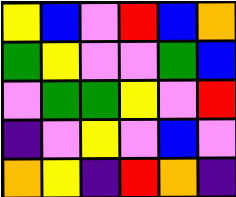[["yellow", "blue", "violet", "red", "blue", "orange"], ["green", "yellow", "violet", "violet", "green", "blue"], ["violet", "green", "green", "yellow", "violet", "red"], ["indigo", "violet", "yellow", "violet", "blue", "violet"], ["orange", "yellow", "indigo", "red", "orange", "indigo"]]